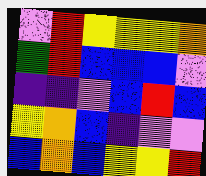[["violet", "red", "yellow", "yellow", "yellow", "orange"], ["green", "red", "blue", "blue", "blue", "violet"], ["indigo", "indigo", "violet", "blue", "red", "blue"], ["yellow", "orange", "blue", "indigo", "violet", "violet"], ["blue", "orange", "blue", "yellow", "yellow", "red"]]